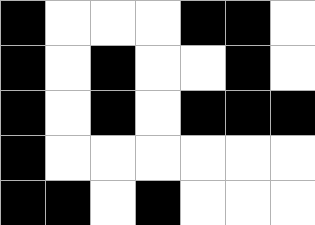[["black", "white", "white", "white", "black", "black", "white"], ["black", "white", "black", "white", "white", "black", "white"], ["black", "white", "black", "white", "black", "black", "black"], ["black", "white", "white", "white", "white", "white", "white"], ["black", "black", "white", "black", "white", "white", "white"]]